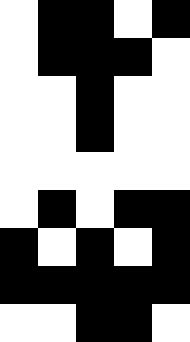[["white", "black", "black", "white", "black"], ["white", "black", "black", "black", "white"], ["white", "white", "black", "white", "white"], ["white", "white", "black", "white", "white"], ["white", "white", "white", "white", "white"], ["white", "black", "white", "black", "black"], ["black", "white", "black", "white", "black"], ["black", "black", "black", "black", "black"], ["white", "white", "black", "black", "white"]]